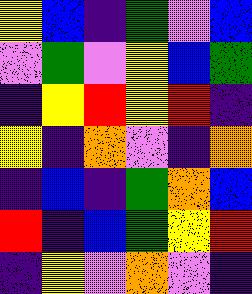[["yellow", "blue", "indigo", "green", "violet", "blue"], ["violet", "green", "violet", "yellow", "blue", "green"], ["indigo", "yellow", "red", "yellow", "red", "indigo"], ["yellow", "indigo", "orange", "violet", "indigo", "orange"], ["indigo", "blue", "indigo", "green", "orange", "blue"], ["red", "indigo", "blue", "green", "yellow", "red"], ["indigo", "yellow", "violet", "orange", "violet", "indigo"]]